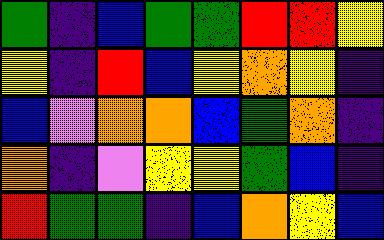[["green", "indigo", "blue", "green", "green", "red", "red", "yellow"], ["yellow", "indigo", "red", "blue", "yellow", "orange", "yellow", "indigo"], ["blue", "violet", "orange", "orange", "blue", "green", "orange", "indigo"], ["orange", "indigo", "violet", "yellow", "yellow", "green", "blue", "indigo"], ["red", "green", "green", "indigo", "blue", "orange", "yellow", "blue"]]